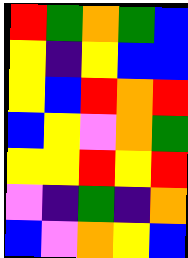[["red", "green", "orange", "green", "blue"], ["yellow", "indigo", "yellow", "blue", "blue"], ["yellow", "blue", "red", "orange", "red"], ["blue", "yellow", "violet", "orange", "green"], ["yellow", "yellow", "red", "yellow", "red"], ["violet", "indigo", "green", "indigo", "orange"], ["blue", "violet", "orange", "yellow", "blue"]]